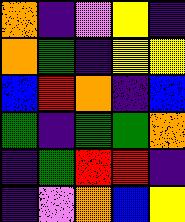[["orange", "indigo", "violet", "yellow", "indigo"], ["orange", "green", "indigo", "yellow", "yellow"], ["blue", "red", "orange", "indigo", "blue"], ["green", "indigo", "green", "green", "orange"], ["indigo", "green", "red", "red", "indigo"], ["indigo", "violet", "orange", "blue", "yellow"]]